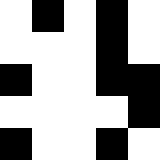[["white", "black", "white", "black", "white"], ["white", "white", "white", "black", "white"], ["black", "white", "white", "black", "black"], ["white", "white", "white", "white", "black"], ["black", "white", "white", "black", "white"]]